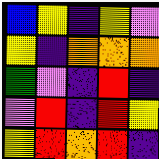[["blue", "yellow", "indigo", "yellow", "violet"], ["yellow", "indigo", "orange", "orange", "orange"], ["green", "violet", "indigo", "red", "indigo"], ["violet", "red", "indigo", "red", "yellow"], ["yellow", "red", "orange", "red", "indigo"]]